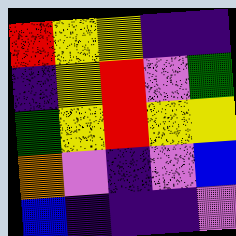[["red", "yellow", "yellow", "indigo", "indigo"], ["indigo", "yellow", "red", "violet", "green"], ["green", "yellow", "red", "yellow", "yellow"], ["orange", "violet", "indigo", "violet", "blue"], ["blue", "indigo", "indigo", "indigo", "violet"]]